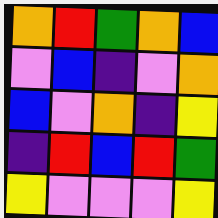[["orange", "red", "green", "orange", "blue"], ["violet", "blue", "indigo", "violet", "orange"], ["blue", "violet", "orange", "indigo", "yellow"], ["indigo", "red", "blue", "red", "green"], ["yellow", "violet", "violet", "violet", "yellow"]]